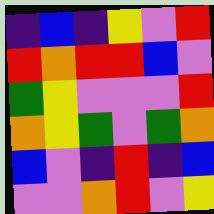[["indigo", "blue", "indigo", "yellow", "violet", "red"], ["red", "orange", "red", "red", "blue", "violet"], ["green", "yellow", "violet", "violet", "violet", "red"], ["orange", "yellow", "green", "violet", "green", "orange"], ["blue", "violet", "indigo", "red", "indigo", "blue"], ["violet", "violet", "orange", "red", "violet", "yellow"]]